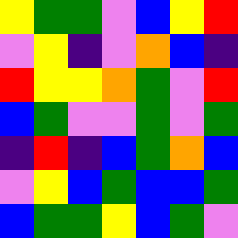[["yellow", "green", "green", "violet", "blue", "yellow", "red"], ["violet", "yellow", "indigo", "violet", "orange", "blue", "indigo"], ["red", "yellow", "yellow", "orange", "green", "violet", "red"], ["blue", "green", "violet", "violet", "green", "violet", "green"], ["indigo", "red", "indigo", "blue", "green", "orange", "blue"], ["violet", "yellow", "blue", "green", "blue", "blue", "green"], ["blue", "green", "green", "yellow", "blue", "green", "violet"]]